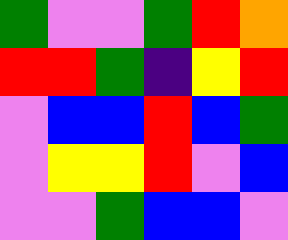[["green", "violet", "violet", "green", "red", "orange"], ["red", "red", "green", "indigo", "yellow", "red"], ["violet", "blue", "blue", "red", "blue", "green"], ["violet", "yellow", "yellow", "red", "violet", "blue"], ["violet", "violet", "green", "blue", "blue", "violet"]]